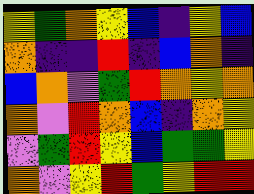[["yellow", "green", "orange", "yellow", "blue", "indigo", "yellow", "blue"], ["orange", "indigo", "indigo", "red", "indigo", "blue", "orange", "indigo"], ["blue", "orange", "violet", "green", "red", "orange", "yellow", "orange"], ["orange", "violet", "red", "orange", "blue", "indigo", "orange", "yellow"], ["violet", "green", "red", "yellow", "blue", "green", "green", "yellow"], ["orange", "violet", "yellow", "red", "green", "yellow", "red", "red"]]